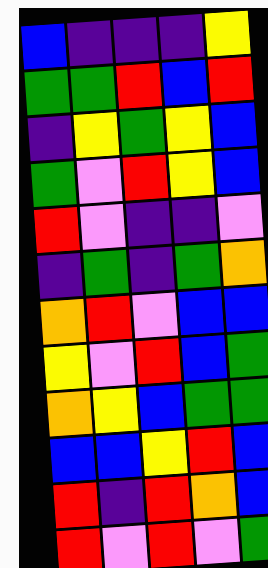[["blue", "indigo", "indigo", "indigo", "yellow"], ["green", "green", "red", "blue", "red"], ["indigo", "yellow", "green", "yellow", "blue"], ["green", "violet", "red", "yellow", "blue"], ["red", "violet", "indigo", "indigo", "violet"], ["indigo", "green", "indigo", "green", "orange"], ["orange", "red", "violet", "blue", "blue"], ["yellow", "violet", "red", "blue", "green"], ["orange", "yellow", "blue", "green", "green"], ["blue", "blue", "yellow", "red", "blue"], ["red", "indigo", "red", "orange", "blue"], ["red", "violet", "red", "violet", "green"]]